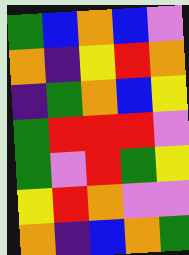[["green", "blue", "orange", "blue", "violet"], ["orange", "indigo", "yellow", "red", "orange"], ["indigo", "green", "orange", "blue", "yellow"], ["green", "red", "red", "red", "violet"], ["green", "violet", "red", "green", "yellow"], ["yellow", "red", "orange", "violet", "violet"], ["orange", "indigo", "blue", "orange", "green"]]